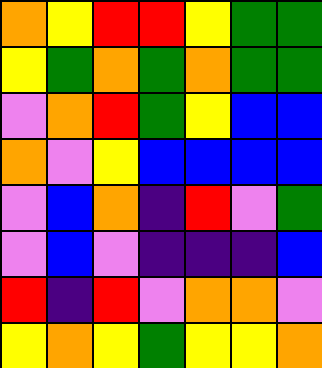[["orange", "yellow", "red", "red", "yellow", "green", "green"], ["yellow", "green", "orange", "green", "orange", "green", "green"], ["violet", "orange", "red", "green", "yellow", "blue", "blue"], ["orange", "violet", "yellow", "blue", "blue", "blue", "blue"], ["violet", "blue", "orange", "indigo", "red", "violet", "green"], ["violet", "blue", "violet", "indigo", "indigo", "indigo", "blue"], ["red", "indigo", "red", "violet", "orange", "orange", "violet"], ["yellow", "orange", "yellow", "green", "yellow", "yellow", "orange"]]